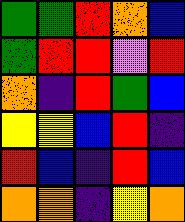[["green", "green", "red", "orange", "blue"], ["green", "red", "red", "violet", "red"], ["orange", "indigo", "red", "green", "blue"], ["yellow", "yellow", "blue", "red", "indigo"], ["red", "blue", "indigo", "red", "blue"], ["orange", "orange", "indigo", "yellow", "orange"]]